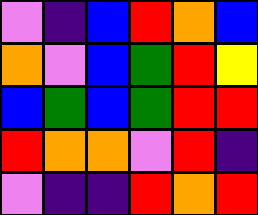[["violet", "indigo", "blue", "red", "orange", "blue"], ["orange", "violet", "blue", "green", "red", "yellow"], ["blue", "green", "blue", "green", "red", "red"], ["red", "orange", "orange", "violet", "red", "indigo"], ["violet", "indigo", "indigo", "red", "orange", "red"]]